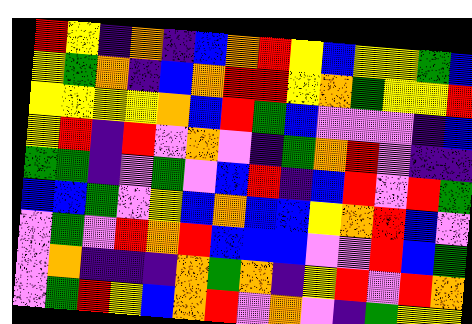[["red", "yellow", "indigo", "orange", "indigo", "blue", "orange", "red", "yellow", "blue", "yellow", "yellow", "green", "blue"], ["yellow", "green", "orange", "indigo", "blue", "orange", "red", "red", "yellow", "orange", "green", "yellow", "yellow", "red"], ["yellow", "yellow", "yellow", "yellow", "orange", "blue", "red", "green", "blue", "violet", "violet", "violet", "indigo", "blue"], ["yellow", "red", "indigo", "red", "violet", "orange", "violet", "indigo", "green", "orange", "red", "violet", "indigo", "indigo"], ["green", "green", "indigo", "violet", "green", "violet", "blue", "red", "indigo", "blue", "red", "violet", "red", "green"], ["blue", "blue", "green", "violet", "yellow", "blue", "orange", "blue", "blue", "yellow", "orange", "red", "blue", "violet"], ["violet", "green", "violet", "red", "orange", "red", "blue", "blue", "blue", "violet", "violet", "red", "blue", "green"], ["violet", "orange", "indigo", "indigo", "indigo", "orange", "green", "orange", "indigo", "yellow", "red", "violet", "red", "orange"], ["violet", "green", "red", "yellow", "blue", "orange", "red", "violet", "orange", "violet", "indigo", "green", "yellow", "yellow"]]